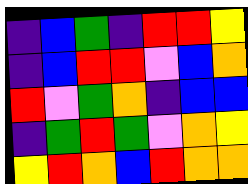[["indigo", "blue", "green", "indigo", "red", "red", "yellow"], ["indigo", "blue", "red", "red", "violet", "blue", "orange"], ["red", "violet", "green", "orange", "indigo", "blue", "blue"], ["indigo", "green", "red", "green", "violet", "orange", "yellow"], ["yellow", "red", "orange", "blue", "red", "orange", "orange"]]